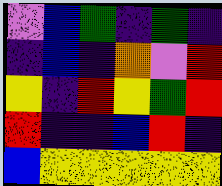[["violet", "blue", "green", "indigo", "green", "indigo"], ["indigo", "blue", "indigo", "orange", "violet", "red"], ["yellow", "indigo", "red", "yellow", "green", "red"], ["red", "indigo", "indigo", "blue", "red", "indigo"], ["blue", "yellow", "yellow", "yellow", "yellow", "yellow"]]